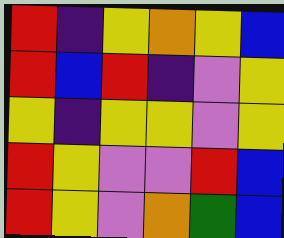[["red", "indigo", "yellow", "orange", "yellow", "blue"], ["red", "blue", "red", "indigo", "violet", "yellow"], ["yellow", "indigo", "yellow", "yellow", "violet", "yellow"], ["red", "yellow", "violet", "violet", "red", "blue"], ["red", "yellow", "violet", "orange", "green", "blue"]]